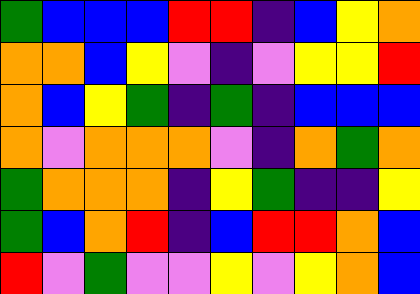[["green", "blue", "blue", "blue", "red", "red", "indigo", "blue", "yellow", "orange"], ["orange", "orange", "blue", "yellow", "violet", "indigo", "violet", "yellow", "yellow", "red"], ["orange", "blue", "yellow", "green", "indigo", "green", "indigo", "blue", "blue", "blue"], ["orange", "violet", "orange", "orange", "orange", "violet", "indigo", "orange", "green", "orange"], ["green", "orange", "orange", "orange", "indigo", "yellow", "green", "indigo", "indigo", "yellow"], ["green", "blue", "orange", "red", "indigo", "blue", "red", "red", "orange", "blue"], ["red", "violet", "green", "violet", "violet", "yellow", "violet", "yellow", "orange", "blue"]]